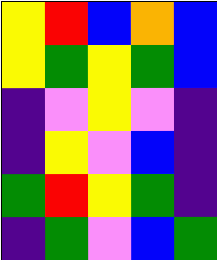[["yellow", "red", "blue", "orange", "blue"], ["yellow", "green", "yellow", "green", "blue"], ["indigo", "violet", "yellow", "violet", "indigo"], ["indigo", "yellow", "violet", "blue", "indigo"], ["green", "red", "yellow", "green", "indigo"], ["indigo", "green", "violet", "blue", "green"]]